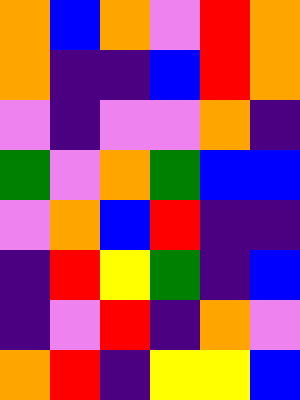[["orange", "blue", "orange", "violet", "red", "orange"], ["orange", "indigo", "indigo", "blue", "red", "orange"], ["violet", "indigo", "violet", "violet", "orange", "indigo"], ["green", "violet", "orange", "green", "blue", "blue"], ["violet", "orange", "blue", "red", "indigo", "indigo"], ["indigo", "red", "yellow", "green", "indigo", "blue"], ["indigo", "violet", "red", "indigo", "orange", "violet"], ["orange", "red", "indigo", "yellow", "yellow", "blue"]]